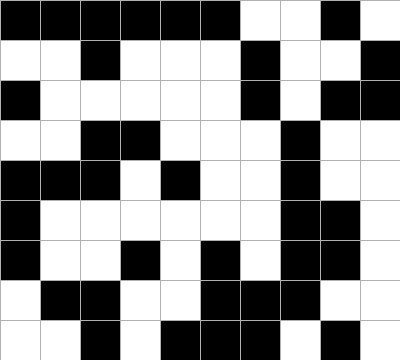[["black", "black", "black", "black", "black", "black", "white", "white", "black", "white"], ["white", "white", "black", "white", "white", "white", "black", "white", "white", "black"], ["black", "white", "white", "white", "white", "white", "black", "white", "black", "black"], ["white", "white", "black", "black", "white", "white", "white", "black", "white", "white"], ["black", "black", "black", "white", "black", "white", "white", "black", "white", "white"], ["black", "white", "white", "white", "white", "white", "white", "black", "black", "white"], ["black", "white", "white", "black", "white", "black", "white", "black", "black", "white"], ["white", "black", "black", "white", "white", "black", "black", "black", "white", "white"], ["white", "white", "black", "white", "black", "black", "black", "white", "black", "white"]]